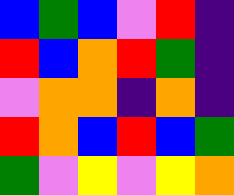[["blue", "green", "blue", "violet", "red", "indigo"], ["red", "blue", "orange", "red", "green", "indigo"], ["violet", "orange", "orange", "indigo", "orange", "indigo"], ["red", "orange", "blue", "red", "blue", "green"], ["green", "violet", "yellow", "violet", "yellow", "orange"]]